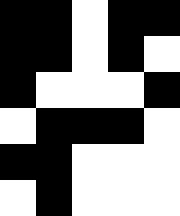[["black", "black", "white", "black", "black"], ["black", "black", "white", "black", "white"], ["black", "white", "white", "white", "black"], ["white", "black", "black", "black", "white"], ["black", "black", "white", "white", "white"], ["white", "black", "white", "white", "white"]]